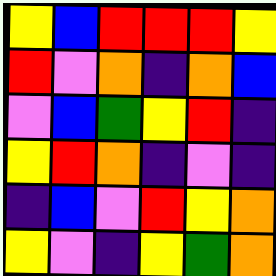[["yellow", "blue", "red", "red", "red", "yellow"], ["red", "violet", "orange", "indigo", "orange", "blue"], ["violet", "blue", "green", "yellow", "red", "indigo"], ["yellow", "red", "orange", "indigo", "violet", "indigo"], ["indigo", "blue", "violet", "red", "yellow", "orange"], ["yellow", "violet", "indigo", "yellow", "green", "orange"]]